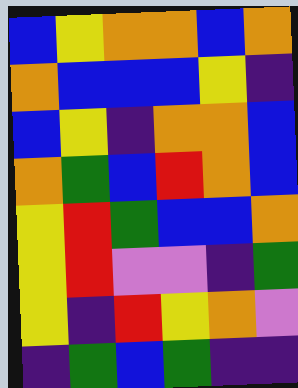[["blue", "yellow", "orange", "orange", "blue", "orange"], ["orange", "blue", "blue", "blue", "yellow", "indigo"], ["blue", "yellow", "indigo", "orange", "orange", "blue"], ["orange", "green", "blue", "red", "orange", "blue"], ["yellow", "red", "green", "blue", "blue", "orange"], ["yellow", "red", "violet", "violet", "indigo", "green"], ["yellow", "indigo", "red", "yellow", "orange", "violet"], ["indigo", "green", "blue", "green", "indigo", "indigo"]]